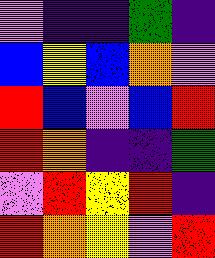[["violet", "indigo", "indigo", "green", "indigo"], ["blue", "yellow", "blue", "orange", "violet"], ["red", "blue", "violet", "blue", "red"], ["red", "orange", "indigo", "indigo", "green"], ["violet", "red", "yellow", "red", "indigo"], ["red", "orange", "yellow", "violet", "red"]]